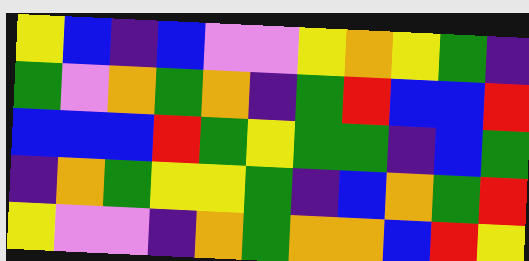[["yellow", "blue", "indigo", "blue", "violet", "violet", "yellow", "orange", "yellow", "green", "indigo"], ["green", "violet", "orange", "green", "orange", "indigo", "green", "red", "blue", "blue", "red"], ["blue", "blue", "blue", "red", "green", "yellow", "green", "green", "indigo", "blue", "green"], ["indigo", "orange", "green", "yellow", "yellow", "green", "indigo", "blue", "orange", "green", "red"], ["yellow", "violet", "violet", "indigo", "orange", "green", "orange", "orange", "blue", "red", "yellow"]]